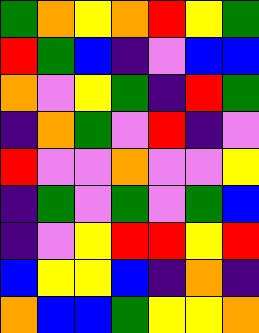[["green", "orange", "yellow", "orange", "red", "yellow", "green"], ["red", "green", "blue", "indigo", "violet", "blue", "blue"], ["orange", "violet", "yellow", "green", "indigo", "red", "green"], ["indigo", "orange", "green", "violet", "red", "indigo", "violet"], ["red", "violet", "violet", "orange", "violet", "violet", "yellow"], ["indigo", "green", "violet", "green", "violet", "green", "blue"], ["indigo", "violet", "yellow", "red", "red", "yellow", "red"], ["blue", "yellow", "yellow", "blue", "indigo", "orange", "indigo"], ["orange", "blue", "blue", "green", "yellow", "yellow", "orange"]]